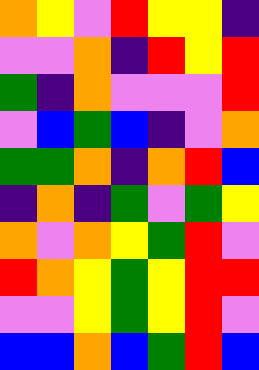[["orange", "yellow", "violet", "red", "yellow", "yellow", "indigo"], ["violet", "violet", "orange", "indigo", "red", "yellow", "red"], ["green", "indigo", "orange", "violet", "violet", "violet", "red"], ["violet", "blue", "green", "blue", "indigo", "violet", "orange"], ["green", "green", "orange", "indigo", "orange", "red", "blue"], ["indigo", "orange", "indigo", "green", "violet", "green", "yellow"], ["orange", "violet", "orange", "yellow", "green", "red", "violet"], ["red", "orange", "yellow", "green", "yellow", "red", "red"], ["violet", "violet", "yellow", "green", "yellow", "red", "violet"], ["blue", "blue", "orange", "blue", "green", "red", "blue"]]